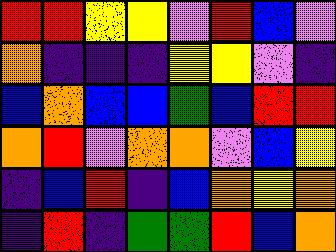[["red", "red", "yellow", "yellow", "violet", "red", "blue", "violet"], ["orange", "indigo", "indigo", "indigo", "yellow", "yellow", "violet", "indigo"], ["blue", "orange", "blue", "blue", "green", "blue", "red", "red"], ["orange", "red", "violet", "orange", "orange", "violet", "blue", "yellow"], ["indigo", "blue", "red", "indigo", "blue", "orange", "yellow", "orange"], ["indigo", "red", "indigo", "green", "green", "red", "blue", "orange"]]